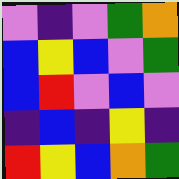[["violet", "indigo", "violet", "green", "orange"], ["blue", "yellow", "blue", "violet", "green"], ["blue", "red", "violet", "blue", "violet"], ["indigo", "blue", "indigo", "yellow", "indigo"], ["red", "yellow", "blue", "orange", "green"]]